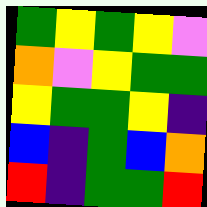[["green", "yellow", "green", "yellow", "violet"], ["orange", "violet", "yellow", "green", "green"], ["yellow", "green", "green", "yellow", "indigo"], ["blue", "indigo", "green", "blue", "orange"], ["red", "indigo", "green", "green", "red"]]